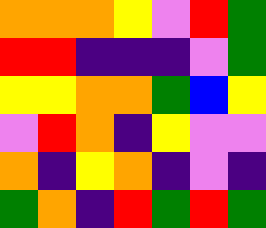[["orange", "orange", "orange", "yellow", "violet", "red", "green"], ["red", "red", "indigo", "indigo", "indigo", "violet", "green"], ["yellow", "yellow", "orange", "orange", "green", "blue", "yellow"], ["violet", "red", "orange", "indigo", "yellow", "violet", "violet"], ["orange", "indigo", "yellow", "orange", "indigo", "violet", "indigo"], ["green", "orange", "indigo", "red", "green", "red", "green"]]